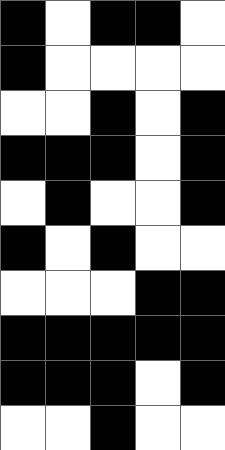[["black", "white", "black", "black", "white"], ["black", "white", "white", "white", "white"], ["white", "white", "black", "white", "black"], ["black", "black", "black", "white", "black"], ["white", "black", "white", "white", "black"], ["black", "white", "black", "white", "white"], ["white", "white", "white", "black", "black"], ["black", "black", "black", "black", "black"], ["black", "black", "black", "white", "black"], ["white", "white", "black", "white", "white"]]